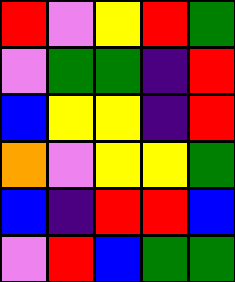[["red", "violet", "yellow", "red", "green"], ["violet", "green", "green", "indigo", "red"], ["blue", "yellow", "yellow", "indigo", "red"], ["orange", "violet", "yellow", "yellow", "green"], ["blue", "indigo", "red", "red", "blue"], ["violet", "red", "blue", "green", "green"]]